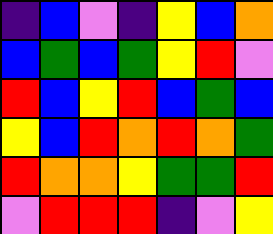[["indigo", "blue", "violet", "indigo", "yellow", "blue", "orange"], ["blue", "green", "blue", "green", "yellow", "red", "violet"], ["red", "blue", "yellow", "red", "blue", "green", "blue"], ["yellow", "blue", "red", "orange", "red", "orange", "green"], ["red", "orange", "orange", "yellow", "green", "green", "red"], ["violet", "red", "red", "red", "indigo", "violet", "yellow"]]